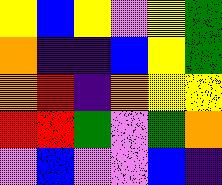[["yellow", "blue", "yellow", "violet", "yellow", "green"], ["orange", "indigo", "indigo", "blue", "yellow", "green"], ["orange", "red", "indigo", "orange", "yellow", "yellow"], ["red", "red", "green", "violet", "green", "orange"], ["violet", "blue", "violet", "violet", "blue", "indigo"]]